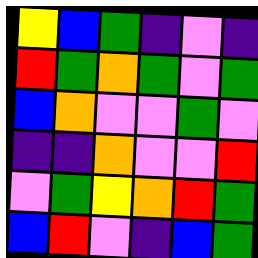[["yellow", "blue", "green", "indigo", "violet", "indigo"], ["red", "green", "orange", "green", "violet", "green"], ["blue", "orange", "violet", "violet", "green", "violet"], ["indigo", "indigo", "orange", "violet", "violet", "red"], ["violet", "green", "yellow", "orange", "red", "green"], ["blue", "red", "violet", "indigo", "blue", "green"]]